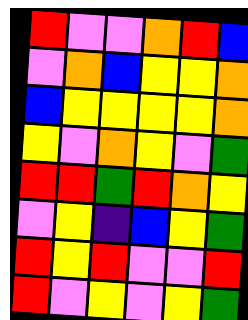[["red", "violet", "violet", "orange", "red", "blue"], ["violet", "orange", "blue", "yellow", "yellow", "orange"], ["blue", "yellow", "yellow", "yellow", "yellow", "orange"], ["yellow", "violet", "orange", "yellow", "violet", "green"], ["red", "red", "green", "red", "orange", "yellow"], ["violet", "yellow", "indigo", "blue", "yellow", "green"], ["red", "yellow", "red", "violet", "violet", "red"], ["red", "violet", "yellow", "violet", "yellow", "green"]]